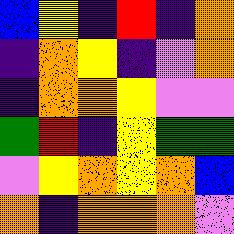[["blue", "yellow", "indigo", "red", "indigo", "orange"], ["indigo", "orange", "yellow", "indigo", "violet", "orange"], ["indigo", "orange", "orange", "yellow", "violet", "violet"], ["green", "red", "indigo", "yellow", "green", "green"], ["violet", "yellow", "orange", "yellow", "orange", "blue"], ["orange", "indigo", "orange", "orange", "orange", "violet"]]